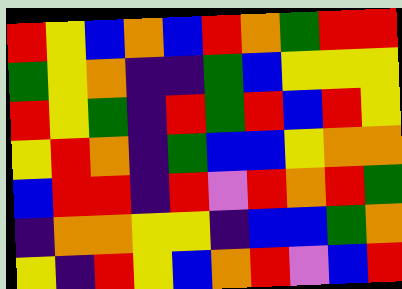[["red", "yellow", "blue", "orange", "blue", "red", "orange", "green", "red", "red"], ["green", "yellow", "orange", "indigo", "indigo", "green", "blue", "yellow", "yellow", "yellow"], ["red", "yellow", "green", "indigo", "red", "green", "red", "blue", "red", "yellow"], ["yellow", "red", "orange", "indigo", "green", "blue", "blue", "yellow", "orange", "orange"], ["blue", "red", "red", "indigo", "red", "violet", "red", "orange", "red", "green"], ["indigo", "orange", "orange", "yellow", "yellow", "indigo", "blue", "blue", "green", "orange"], ["yellow", "indigo", "red", "yellow", "blue", "orange", "red", "violet", "blue", "red"]]